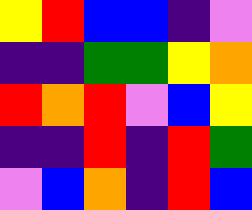[["yellow", "red", "blue", "blue", "indigo", "violet"], ["indigo", "indigo", "green", "green", "yellow", "orange"], ["red", "orange", "red", "violet", "blue", "yellow"], ["indigo", "indigo", "red", "indigo", "red", "green"], ["violet", "blue", "orange", "indigo", "red", "blue"]]